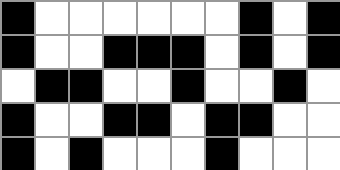[["black", "white", "white", "white", "white", "white", "white", "black", "white", "black"], ["black", "white", "white", "black", "black", "black", "white", "black", "white", "black"], ["white", "black", "black", "white", "white", "black", "white", "white", "black", "white"], ["black", "white", "white", "black", "black", "white", "black", "black", "white", "white"], ["black", "white", "black", "white", "white", "white", "black", "white", "white", "white"]]